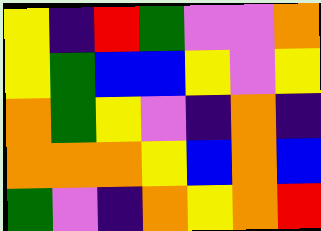[["yellow", "indigo", "red", "green", "violet", "violet", "orange"], ["yellow", "green", "blue", "blue", "yellow", "violet", "yellow"], ["orange", "green", "yellow", "violet", "indigo", "orange", "indigo"], ["orange", "orange", "orange", "yellow", "blue", "orange", "blue"], ["green", "violet", "indigo", "orange", "yellow", "orange", "red"]]